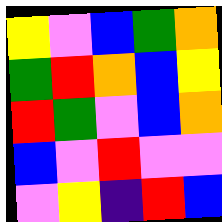[["yellow", "violet", "blue", "green", "orange"], ["green", "red", "orange", "blue", "yellow"], ["red", "green", "violet", "blue", "orange"], ["blue", "violet", "red", "violet", "violet"], ["violet", "yellow", "indigo", "red", "blue"]]